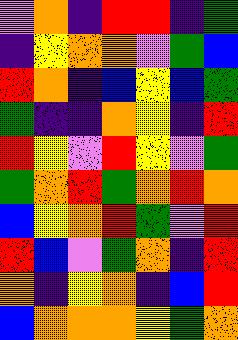[["violet", "orange", "indigo", "red", "red", "indigo", "green"], ["indigo", "yellow", "orange", "orange", "violet", "green", "blue"], ["red", "orange", "indigo", "blue", "yellow", "blue", "green"], ["green", "indigo", "indigo", "orange", "yellow", "indigo", "red"], ["red", "yellow", "violet", "red", "yellow", "violet", "green"], ["green", "orange", "red", "green", "orange", "red", "orange"], ["blue", "yellow", "orange", "red", "green", "violet", "red"], ["red", "blue", "violet", "green", "orange", "indigo", "red"], ["orange", "indigo", "yellow", "orange", "indigo", "blue", "red"], ["blue", "orange", "orange", "orange", "yellow", "green", "orange"]]